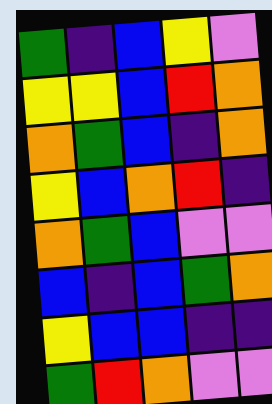[["green", "indigo", "blue", "yellow", "violet"], ["yellow", "yellow", "blue", "red", "orange"], ["orange", "green", "blue", "indigo", "orange"], ["yellow", "blue", "orange", "red", "indigo"], ["orange", "green", "blue", "violet", "violet"], ["blue", "indigo", "blue", "green", "orange"], ["yellow", "blue", "blue", "indigo", "indigo"], ["green", "red", "orange", "violet", "violet"]]